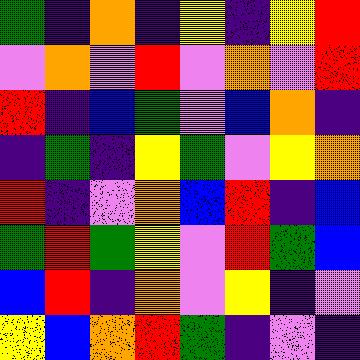[["green", "indigo", "orange", "indigo", "yellow", "indigo", "yellow", "red"], ["violet", "orange", "violet", "red", "violet", "orange", "violet", "red"], ["red", "indigo", "blue", "green", "violet", "blue", "orange", "indigo"], ["indigo", "green", "indigo", "yellow", "green", "violet", "yellow", "orange"], ["red", "indigo", "violet", "orange", "blue", "red", "indigo", "blue"], ["green", "red", "green", "yellow", "violet", "red", "green", "blue"], ["blue", "red", "indigo", "orange", "violet", "yellow", "indigo", "violet"], ["yellow", "blue", "orange", "red", "green", "indigo", "violet", "indigo"]]